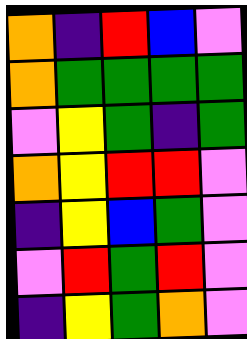[["orange", "indigo", "red", "blue", "violet"], ["orange", "green", "green", "green", "green"], ["violet", "yellow", "green", "indigo", "green"], ["orange", "yellow", "red", "red", "violet"], ["indigo", "yellow", "blue", "green", "violet"], ["violet", "red", "green", "red", "violet"], ["indigo", "yellow", "green", "orange", "violet"]]